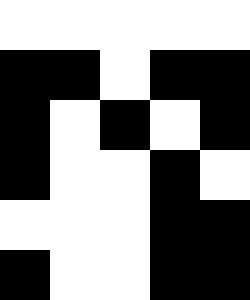[["white", "white", "white", "white", "white"], ["black", "black", "white", "black", "black"], ["black", "white", "black", "white", "black"], ["black", "white", "white", "black", "white"], ["white", "white", "white", "black", "black"], ["black", "white", "white", "black", "black"]]